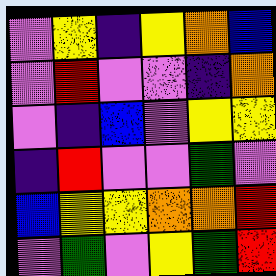[["violet", "yellow", "indigo", "yellow", "orange", "blue"], ["violet", "red", "violet", "violet", "indigo", "orange"], ["violet", "indigo", "blue", "violet", "yellow", "yellow"], ["indigo", "red", "violet", "violet", "green", "violet"], ["blue", "yellow", "yellow", "orange", "orange", "red"], ["violet", "green", "violet", "yellow", "green", "red"]]